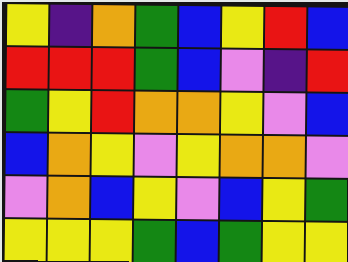[["yellow", "indigo", "orange", "green", "blue", "yellow", "red", "blue"], ["red", "red", "red", "green", "blue", "violet", "indigo", "red"], ["green", "yellow", "red", "orange", "orange", "yellow", "violet", "blue"], ["blue", "orange", "yellow", "violet", "yellow", "orange", "orange", "violet"], ["violet", "orange", "blue", "yellow", "violet", "blue", "yellow", "green"], ["yellow", "yellow", "yellow", "green", "blue", "green", "yellow", "yellow"]]